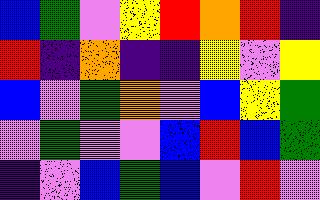[["blue", "green", "violet", "yellow", "red", "orange", "red", "indigo"], ["red", "indigo", "orange", "indigo", "indigo", "yellow", "violet", "yellow"], ["blue", "violet", "green", "orange", "violet", "blue", "yellow", "green"], ["violet", "green", "violet", "violet", "blue", "red", "blue", "green"], ["indigo", "violet", "blue", "green", "blue", "violet", "red", "violet"]]